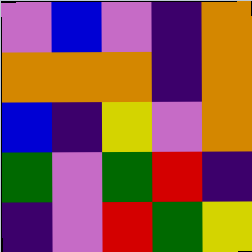[["violet", "blue", "violet", "indigo", "orange"], ["orange", "orange", "orange", "indigo", "orange"], ["blue", "indigo", "yellow", "violet", "orange"], ["green", "violet", "green", "red", "indigo"], ["indigo", "violet", "red", "green", "yellow"]]